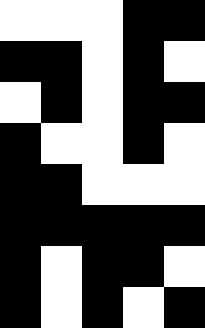[["white", "white", "white", "black", "black"], ["black", "black", "white", "black", "white"], ["white", "black", "white", "black", "black"], ["black", "white", "white", "black", "white"], ["black", "black", "white", "white", "white"], ["black", "black", "black", "black", "black"], ["black", "white", "black", "black", "white"], ["black", "white", "black", "white", "black"]]